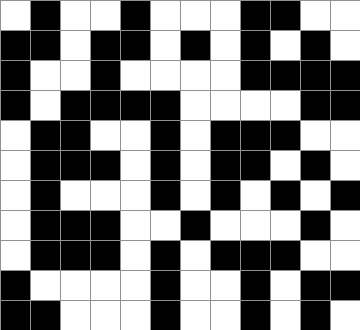[["white", "black", "white", "white", "black", "white", "white", "white", "black", "black", "white", "white"], ["black", "black", "white", "black", "black", "white", "black", "white", "black", "white", "black", "white"], ["black", "white", "white", "black", "white", "white", "white", "white", "black", "black", "black", "black"], ["black", "white", "black", "black", "black", "black", "white", "white", "white", "white", "black", "black"], ["white", "black", "black", "white", "white", "black", "white", "black", "black", "black", "white", "white"], ["white", "black", "black", "black", "white", "black", "white", "black", "black", "white", "black", "white"], ["white", "black", "white", "white", "white", "black", "white", "black", "white", "black", "white", "black"], ["white", "black", "black", "black", "white", "white", "black", "white", "white", "white", "black", "white"], ["white", "black", "black", "black", "white", "black", "white", "black", "black", "black", "white", "white"], ["black", "white", "white", "white", "white", "black", "white", "white", "black", "white", "black", "black"], ["black", "black", "white", "white", "white", "black", "white", "white", "black", "white", "black", "white"]]